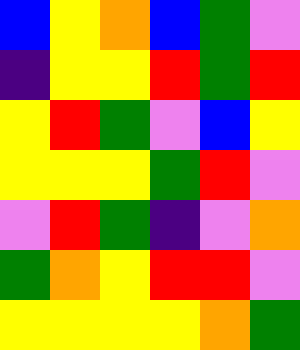[["blue", "yellow", "orange", "blue", "green", "violet"], ["indigo", "yellow", "yellow", "red", "green", "red"], ["yellow", "red", "green", "violet", "blue", "yellow"], ["yellow", "yellow", "yellow", "green", "red", "violet"], ["violet", "red", "green", "indigo", "violet", "orange"], ["green", "orange", "yellow", "red", "red", "violet"], ["yellow", "yellow", "yellow", "yellow", "orange", "green"]]